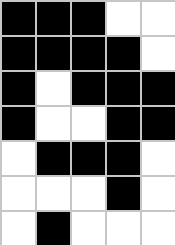[["black", "black", "black", "white", "white"], ["black", "black", "black", "black", "white"], ["black", "white", "black", "black", "black"], ["black", "white", "white", "black", "black"], ["white", "black", "black", "black", "white"], ["white", "white", "white", "black", "white"], ["white", "black", "white", "white", "white"]]